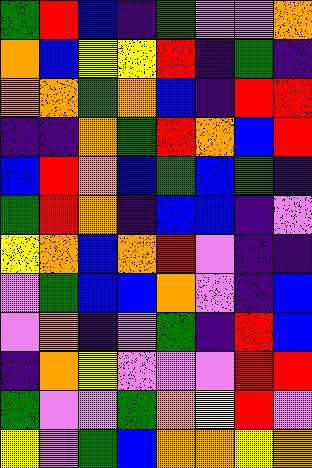[["green", "red", "blue", "indigo", "green", "violet", "violet", "orange"], ["orange", "blue", "yellow", "yellow", "red", "indigo", "green", "indigo"], ["orange", "orange", "green", "orange", "blue", "indigo", "red", "red"], ["indigo", "indigo", "orange", "green", "red", "orange", "blue", "red"], ["blue", "red", "orange", "blue", "green", "blue", "green", "indigo"], ["green", "red", "orange", "indigo", "blue", "blue", "indigo", "violet"], ["yellow", "orange", "blue", "orange", "red", "violet", "indigo", "indigo"], ["violet", "green", "blue", "blue", "orange", "violet", "indigo", "blue"], ["violet", "orange", "indigo", "violet", "green", "indigo", "red", "blue"], ["indigo", "orange", "yellow", "violet", "violet", "violet", "red", "red"], ["green", "violet", "violet", "green", "orange", "yellow", "red", "violet"], ["yellow", "violet", "green", "blue", "orange", "orange", "yellow", "orange"]]